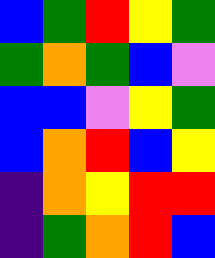[["blue", "green", "red", "yellow", "green"], ["green", "orange", "green", "blue", "violet"], ["blue", "blue", "violet", "yellow", "green"], ["blue", "orange", "red", "blue", "yellow"], ["indigo", "orange", "yellow", "red", "red"], ["indigo", "green", "orange", "red", "blue"]]